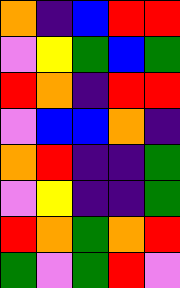[["orange", "indigo", "blue", "red", "red"], ["violet", "yellow", "green", "blue", "green"], ["red", "orange", "indigo", "red", "red"], ["violet", "blue", "blue", "orange", "indigo"], ["orange", "red", "indigo", "indigo", "green"], ["violet", "yellow", "indigo", "indigo", "green"], ["red", "orange", "green", "orange", "red"], ["green", "violet", "green", "red", "violet"]]